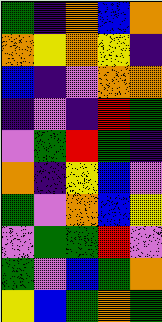[["green", "indigo", "orange", "blue", "orange"], ["orange", "yellow", "orange", "yellow", "indigo"], ["blue", "indigo", "violet", "orange", "orange"], ["indigo", "violet", "indigo", "red", "green"], ["violet", "green", "red", "green", "indigo"], ["orange", "indigo", "yellow", "blue", "violet"], ["green", "violet", "orange", "blue", "yellow"], ["violet", "green", "green", "red", "violet"], ["green", "violet", "blue", "green", "orange"], ["yellow", "blue", "green", "orange", "green"]]